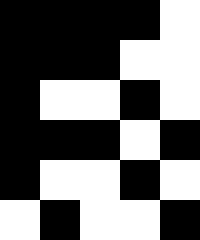[["black", "black", "black", "black", "white"], ["black", "black", "black", "white", "white"], ["black", "white", "white", "black", "white"], ["black", "black", "black", "white", "black"], ["black", "white", "white", "black", "white"], ["white", "black", "white", "white", "black"]]